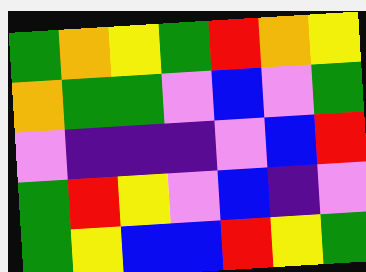[["green", "orange", "yellow", "green", "red", "orange", "yellow"], ["orange", "green", "green", "violet", "blue", "violet", "green"], ["violet", "indigo", "indigo", "indigo", "violet", "blue", "red"], ["green", "red", "yellow", "violet", "blue", "indigo", "violet"], ["green", "yellow", "blue", "blue", "red", "yellow", "green"]]